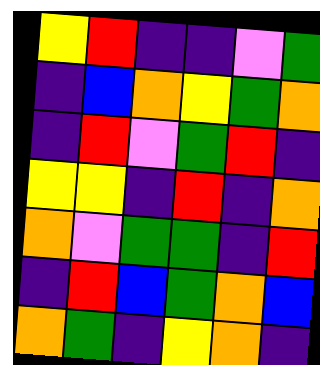[["yellow", "red", "indigo", "indigo", "violet", "green"], ["indigo", "blue", "orange", "yellow", "green", "orange"], ["indigo", "red", "violet", "green", "red", "indigo"], ["yellow", "yellow", "indigo", "red", "indigo", "orange"], ["orange", "violet", "green", "green", "indigo", "red"], ["indigo", "red", "blue", "green", "orange", "blue"], ["orange", "green", "indigo", "yellow", "orange", "indigo"]]